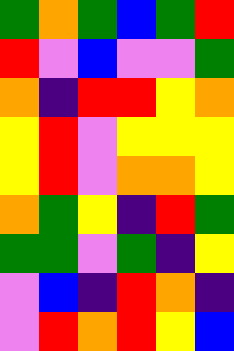[["green", "orange", "green", "blue", "green", "red"], ["red", "violet", "blue", "violet", "violet", "green"], ["orange", "indigo", "red", "red", "yellow", "orange"], ["yellow", "red", "violet", "yellow", "yellow", "yellow"], ["yellow", "red", "violet", "orange", "orange", "yellow"], ["orange", "green", "yellow", "indigo", "red", "green"], ["green", "green", "violet", "green", "indigo", "yellow"], ["violet", "blue", "indigo", "red", "orange", "indigo"], ["violet", "red", "orange", "red", "yellow", "blue"]]